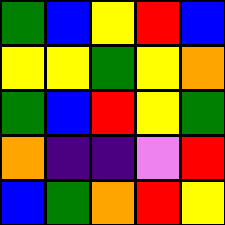[["green", "blue", "yellow", "red", "blue"], ["yellow", "yellow", "green", "yellow", "orange"], ["green", "blue", "red", "yellow", "green"], ["orange", "indigo", "indigo", "violet", "red"], ["blue", "green", "orange", "red", "yellow"]]